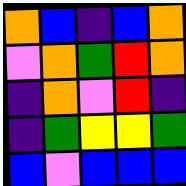[["orange", "blue", "indigo", "blue", "orange"], ["violet", "orange", "green", "red", "orange"], ["indigo", "orange", "violet", "red", "indigo"], ["indigo", "green", "yellow", "yellow", "green"], ["blue", "violet", "blue", "blue", "blue"]]